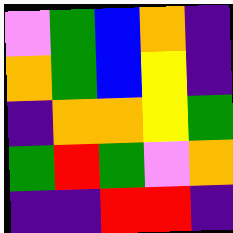[["violet", "green", "blue", "orange", "indigo"], ["orange", "green", "blue", "yellow", "indigo"], ["indigo", "orange", "orange", "yellow", "green"], ["green", "red", "green", "violet", "orange"], ["indigo", "indigo", "red", "red", "indigo"]]